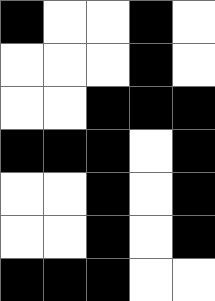[["black", "white", "white", "black", "white"], ["white", "white", "white", "black", "white"], ["white", "white", "black", "black", "black"], ["black", "black", "black", "white", "black"], ["white", "white", "black", "white", "black"], ["white", "white", "black", "white", "black"], ["black", "black", "black", "white", "white"]]